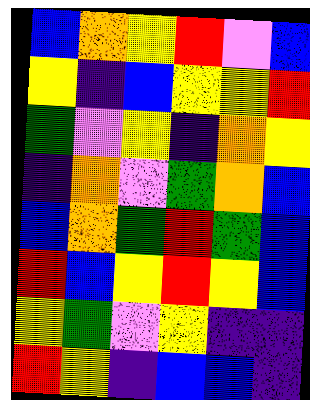[["blue", "orange", "yellow", "red", "violet", "blue"], ["yellow", "indigo", "blue", "yellow", "yellow", "red"], ["green", "violet", "yellow", "indigo", "orange", "yellow"], ["indigo", "orange", "violet", "green", "orange", "blue"], ["blue", "orange", "green", "red", "green", "blue"], ["red", "blue", "yellow", "red", "yellow", "blue"], ["yellow", "green", "violet", "yellow", "indigo", "indigo"], ["red", "yellow", "indigo", "blue", "blue", "indigo"]]